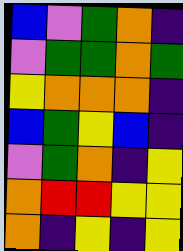[["blue", "violet", "green", "orange", "indigo"], ["violet", "green", "green", "orange", "green"], ["yellow", "orange", "orange", "orange", "indigo"], ["blue", "green", "yellow", "blue", "indigo"], ["violet", "green", "orange", "indigo", "yellow"], ["orange", "red", "red", "yellow", "yellow"], ["orange", "indigo", "yellow", "indigo", "yellow"]]